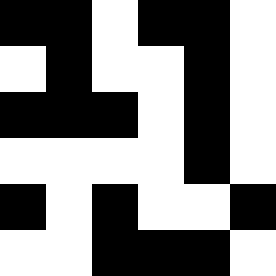[["black", "black", "white", "black", "black", "white"], ["white", "black", "white", "white", "black", "white"], ["black", "black", "black", "white", "black", "white"], ["white", "white", "white", "white", "black", "white"], ["black", "white", "black", "white", "white", "black"], ["white", "white", "black", "black", "black", "white"]]